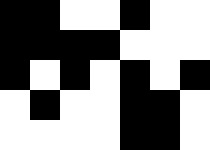[["black", "black", "white", "white", "black", "white", "white"], ["black", "black", "black", "black", "white", "white", "white"], ["black", "white", "black", "white", "black", "white", "black"], ["white", "black", "white", "white", "black", "black", "white"], ["white", "white", "white", "white", "black", "black", "white"]]